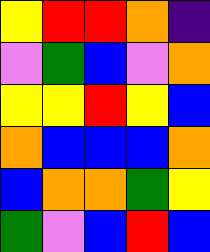[["yellow", "red", "red", "orange", "indigo"], ["violet", "green", "blue", "violet", "orange"], ["yellow", "yellow", "red", "yellow", "blue"], ["orange", "blue", "blue", "blue", "orange"], ["blue", "orange", "orange", "green", "yellow"], ["green", "violet", "blue", "red", "blue"]]